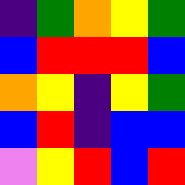[["indigo", "green", "orange", "yellow", "green"], ["blue", "red", "red", "red", "blue"], ["orange", "yellow", "indigo", "yellow", "green"], ["blue", "red", "indigo", "blue", "blue"], ["violet", "yellow", "red", "blue", "red"]]